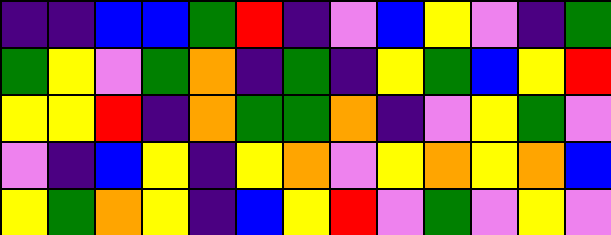[["indigo", "indigo", "blue", "blue", "green", "red", "indigo", "violet", "blue", "yellow", "violet", "indigo", "green"], ["green", "yellow", "violet", "green", "orange", "indigo", "green", "indigo", "yellow", "green", "blue", "yellow", "red"], ["yellow", "yellow", "red", "indigo", "orange", "green", "green", "orange", "indigo", "violet", "yellow", "green", "violet"], ["violet", "indigo", "blue", "yellow", "indigo", "yellow", "orange", "violet", "yellow", "orange", "yellow", "orange", "blue"], ["yellow", "green", "orange", "yellow", "indigo", "blue", "yellow", "red", "violet", "green", "violet", "yellow", "violet"]]